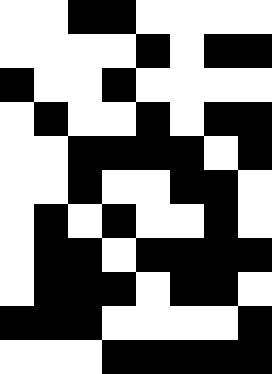[["white", "white", "black", "black", "white", "white", "white", "white"], ["white", "white", "white", "white", "black", "white", "black", "black"], ["black", "white", "white", "black", "white", "white", "white", "white"], ["white", "black", "white", "white", "black", "white", "black", "black"], ["white", "white", "black", "black", "black", "black", "white", "black"], ["white", "white", "black", "white", "white", "black", "black", "white"], ["white", "black", "white", "black", "white", "white", "black", "white"], ["white", "black", "black", "white", "black", "black", "black", "black"], ["white", "black", "black", "black", "white", "black", "black", "white"], ["black", "black", "black", "white", "white", "white", "white", "black"], ["white", "white", "white", "black", "black", "black", "black", "black"]]